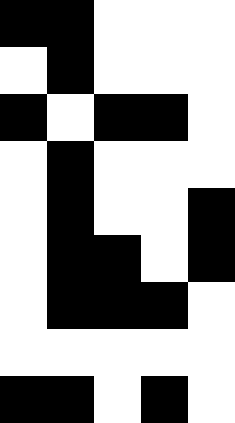[["black", "black", "white", "white", "white"], ["white", "black", "white", "white", "white"], ["black", "white", "black", "black", "white"], ["white", "black", "white", "white", "white"], ["white", "black", "white", "white", "black"], ["white", "black", "black", "white", "black"], ["white", "black", "black", "black", "white"], ["white", "white", "white", "white", "white"], ["black", "black", "white", "black", "white"]]